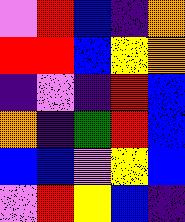[["violet", "red", "blue", "indigo", "orange"], ["red", "red", "blue", "yellow", "orange"], ["indigo", "violet", "indigo", "red", "blue"], ["orange", "indigo", "green", "red", "blue"], ["blue", "blue", "violet", "yellow", "blue"], ["violet", "red", "yellow", "blue", "indigo"]]